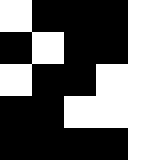[["white", "black", "black", "black", "white"], ["black", "white", "black", "black", "white"], ["white", "black", "black", "white", "white"], ["black", "black", "white", "white", "white"], ["black", "black", "black", "black", "white"]]